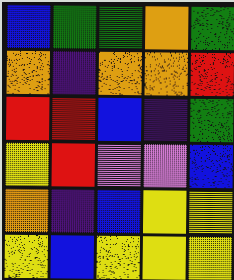[["blue", "green", "green", "orange", "green"], ["orange", "indigo", "orange", "orange", "red"], ["red", "red", "blue", "indigo", "green"], ["yellow", "red", "violet", "violet", "blue"], ["orange", "indigo", "blue", "yellow", "yellow"], ["yellow", "blue", "yellow", "yellow", "yellow"]]